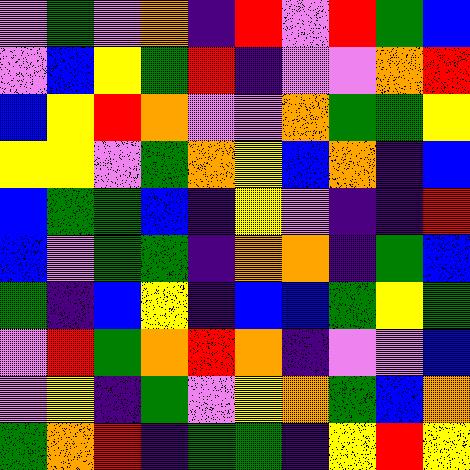[["violet", "green", "violet", "orange", "indigo", "red", "violet", "red", "green", "blue"], ["violet", "blue", "yellow", "green", "red", "indigo", "violet", "violet", "orange", "red"], ["blue", "yellow", "red", "orange", "violet", "violet", "orange", "green", "green", "yellow"], ["yellow", "yellow", "violet", "green", "orange", "yellow", "blue", "orange", "indigo", "blue"], ["blue", "green", "green", "blue", "indigo", "yellow", "violet", "indigo", "indigo", "red"], ["blue", "violet", "green", "green", "indigo", "orange", "orange", "indigo", "green", "blue"], ["green", "indigo", "blue", "yellow", "indigo", "blue", "blue", "green", "yellow", "green"], ["violet", "red", "green", "orange", "red", "orange", "indigo", "violet", "violet", "blue"], ["violet", "yellow", "indigo", "green", "violet", "yellow", "orange", "green", "blue", "orange"], ["green", "orange", "red", "indigo", "green", "green", "indigo", "yellow", "red", "yellow"]]